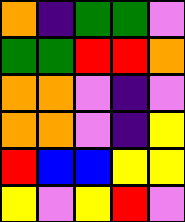[["orange", "indigo", "green", "green", "violet"], ["green", "green", "red", "red", "orange"], ["orange", "orange", "violet", "indigo", "violet"], ["orange", "orange", "violet", "indigo", "yellow"], ["red", "blue", "blue", "yellow", "yellow"], ["yellow", "violet", "yellow", "red", "violet"]]